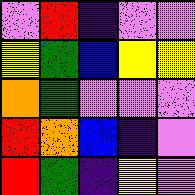[["violet", "red", "indigo", "violet", "violet"], ["yellow", "green", "blue", "yellow", "yellow"], ["orange", "green", "violet", "violet", "violet"], ["red", "orange", "blue", "indigo", "violet"], ["red", "green", "indigo", "yellow", "violet"]]